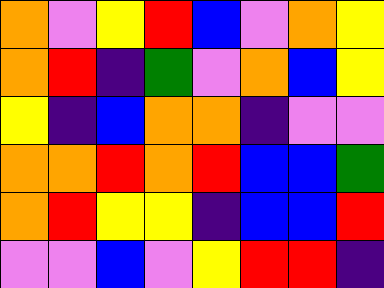[["orange", "violet", "yellow", "red", "blue", "violet", "orange", "yellow"], ["orange", "red", "indigo", "green", "violet", "orange", "blue", "yellow"], ["yellow", "indigo", "blue", "orange", "orange", "indigo", "violet", "violet"], ["orange", "orange", "red", "orange", "red", "blue", "blue", "green"], ["orange", "red", "yellow", "yellow", "indigo", "blue", "blue", "red"], ["violet", "violet", "blue", "violet", "yellow", "red", "red", "indigo"]]